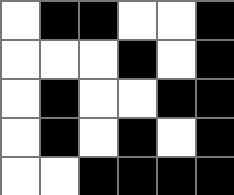[["white", "black", "black", "white", "white", "black"], ["white", "white", "white", "black", "white", "black"], ["white", "black", "white", "white", "black", "black"], ["white", "black", "white", "black", "white", "black"], ["white", "white", "black", "black", "black", "black"]]